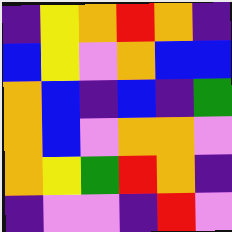[["indigo", "yellow", "orange", "red", "orange", "indigo"], ["blue", "yellow", "violet", "orange", "blue", "blue"], ["orange", "blue", "indigo", "blue", "indigo", "green"], ["orange", "blue", "violet", "orange", "orange", "violet"], ["orange", "yellow", "green", "red", "orange", "indigo"], ["indigo", "violet", "violet", "indigo", "red", "violet"]]